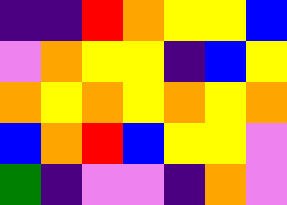[["indigo", "indigo", "red", "orange", "yellow", "yellow", "blue"], ["violet", "orange", "yellow", "yellow", "indigo", "blue", "yellow"], ["orange", "yellow", "orange", "yellow", "orange", "yellow", "orange"], ["blue", "orange", "red", "blue", "yellow", "yellow", "violet"], ["green", "indigo", "violet", "violet", "indigo", "orange", "violet"]]